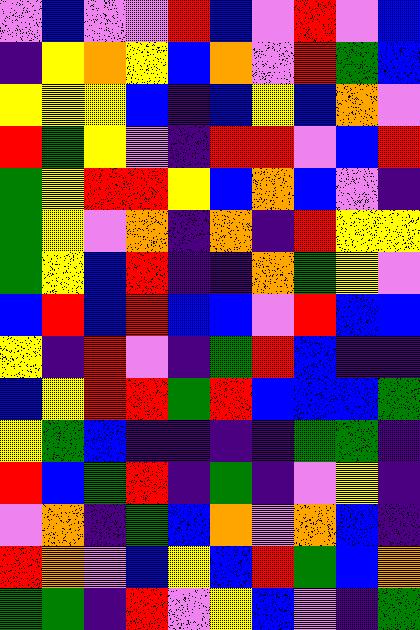[["violet", "blue", "violet", "violet", "red", "blue", "violet", "red", "violet", "blue"], ["indigo", "yellow", "orange", "yellow", "blue", "orange", "violet", "red", "green", "blue"], ["yellow", "yellow", "yellow", "blue", "indigo", "blue", "yellow", "blue", "orange", "violet"], ["red", "green", "yellow", "violet", "indigo", "red", "red", "violet", "blue", "red"], ["green", "yellow", "red", "red", "yellow", "blue", "orange", "blue", "violet", "indigo"], ["green", "yellow", "violet", "orange", "indigo", "orange", "indigo", "red", "yellow", "yellow"], ["green", "yellow", "blue", "red", "indigo", "indigo", "orange", "green", "yellow", "violet"], ["blue", "red", "blue", "red", "blue", "blue", "violet", "red", "blue", "blue"], ["yellow", "indigo", "red", "violet", "indigo", "green", "red", "blue", "indigo", "indigo"], ["blue", "yellow", "red", "red", "green", "red", "blue", "blue", "blue", "green"], ["yellow", "green", "blue", "indigo", "indigo", "indigo", "indigo", "green", "green", "indigo"], ["red", "blue", "green", "red", "indigo", "green", "indigo", "violet", "yellow", "indigo"], ["violet", "orange", "indigo", "green", "blue", "orange", "violet", "orange", "blue", "indigo"], ["red", "orange", "violet", "blue", "yellow", "blue", "red", "green", "blue", "orange"], ["green", "green", "indigo", "red", "violet", "yellow", "blue", "violet", "indigo", "green"]]